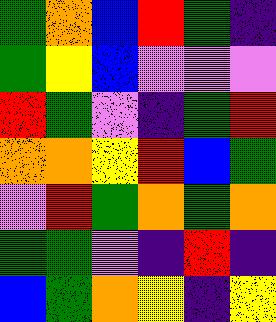[["green", "orange", "blue", "red", "green", "indigo"], ["green", "yellow", "blue", "violet", "violet", "violet"], ["red", "green", "violet", "indigo", "green", "red"], ["orange", "orange", "yellow", "red", "blue", "green"], ["violet", "red", "green", "orange", "green", "orange"], ["green", "green", "violet", "indigo", "red", "indigo"], ["blue", "green", "orange", "yellow", "indigo", "yellow"]]